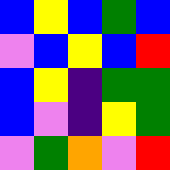[["blue", "yellow", "blue", "green", "blue"], ["violet", "blue", "yellow", "blue", "red"], ["blue", "yellow", "indigo", "green", "green"], ["blue", "violet", "indigo", "yellow", "green"], ["violet", "green", "orange", "violet", "red"]]